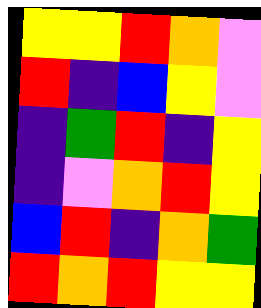[["yellow", "yellow", "red", "orange", "violet"], ["red", "indigo", "blue", "yellow", "violet"], ["indigo", "green", "red", "indigo", "yellow"], ["indigo", "violet", "orange", "red", "yellow"], ["blue", "red", "indigo", "orange", "green"], ["red", "orange", "red", "yellow", "yellow"]]